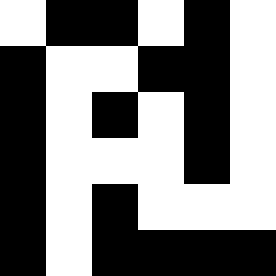[["white", "black", "black", "white", "black", "white"], ["black", "white", "white", "black", "black", "white"], ["black", "white", "black", "white", "black", "white"], ["black", "white", "white", "white", "black", "white"], ["black", "white", "black", "white", "white", "white"], ["black", "white", "black", "black", "black", "black"]]